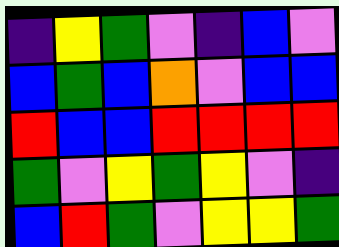[["indigo", "yellow", "green", "violet", "indigo", "blue", "violet"], ["blue", "green", "blue", "orange", "violet", "blue", "blue"], ["red", "blue", "blue", "red", "red", "red", "red"], ["green", "violet", "yellow", "green", "yellow", "violet", "indigo"], ["blue", "red", "green", "violet", "yellow", "yellow", "green"]]